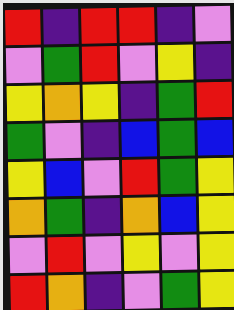[["red", "indigo", "red", "red", "indigo", "violet"], ["violet", "green", "red", "violet", "yellow", "indigo"], ["yellow", "orange", "yellow", "indigo", "green", "red"], ["green", "violet", "indigo", "blue", "green", "blue"], ["yellow", "blue", "violet", "red", "green", "yellow"], ["orange", "green", "indigo", "orange", "blue", "yellow"], ["violet", "red", "violet", "yellow", "violet", "yellow"], ["red", "orange", "indigo", "violet", "green", "yellow"]]